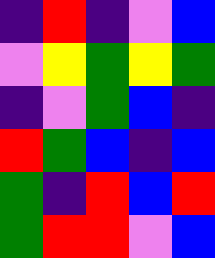[["indigo", "red", "indigo", "violet", "blue"], ["violet", "yellow", "green", "yellow", "green"], ["indigo", "violet", "green", "blue", "indigo"], ["red", "green", "blue", "indigo", "blue"], ["green", "indigo", "red", "blue", "red"], ["green", "red", "red", "violet", "blue"]]